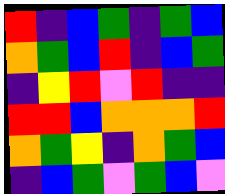[["red", "indigo", "blue", "green", "indigo", "green", "blue"], ["orange", "green", "blue", "red", "indigo", "blue", "green"], ["indigo", "yellow", "red", "violet", "red", "indigo", "indigo"], ["red", "red", "blue", "orange", "orange", "orange", "red"], ["orange", "green", "yellow", "indigo", "orange", "green", "blue"], ["indigo", "blue", "green", "violet", "green", "blue", "violet"]]